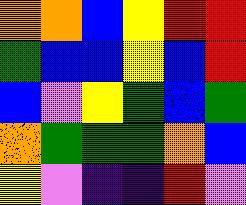[["orange", "orange", "blue", "yellow", "red", "red"], ["green", "blue", "blue", "yellow", "blue", "red"], ["blue", "violet", "yellow", "green", "blue", "green"], ["orange", "green", "green", "green", "orange", "blue"], ["yellow", "violet", "indigo", "indigo", "red", "violet"]]